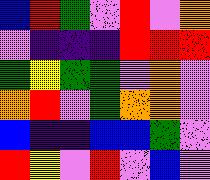[["blue", "red", "green", "violet", "red", "violet", "orange"], ["violet", "indigo", "indigo", "indigo", "red", "red", "red"], ["green", "yellow", "green", "green", "violet", "orange", "violet"], ["orange", "red", "violet", "green", "orange", "orange", "violet"], ["blue", "indigo", "indigo", "blue", "blue", "green", "violet"], ["red", "yellow", "violet", "red", "violet", "blue", "violet"]]